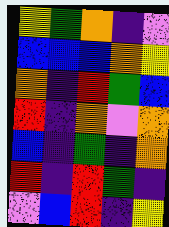[["yellow", "green", "orange", "indigo", "violet"], ["blue", "blue", "blue", "orange", "yellow"], ["orange", "indigo", "red", "green", "blue"], ["red", "indigo", "orange", "violet", "orange"], ["blue", "indigo", "green", "indigo", "orange"], ["red", "indigo", "red", "green", "indigo"], ["violet", "blue", "red", "indigo", "yellow"]]